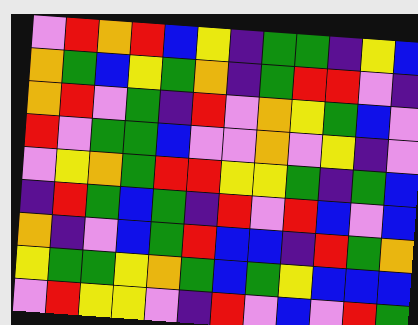[["violet", "red", "orange", "red", "blue", "yellow", "indigo", "green", "green", "indigo", "yellow", "blue"], ["orange", "green", "blue", "yellow", "green", "orange", "indigo", "green", "red", "red", "violet", "indigo"], ["orange", "red", "violet", "green", "indigo", "red", "violet", "orange", "yellow", "green", "blue", "violet"], ["red", "violet", "green", "green", "blue", "violet", "violet", "orange", "violet", "yellow", "indigo", "violet"], ["violet", "yellow", "orange", "green", "red", "red", "yellow", "yellow", "green", "indigo", "green", "blue"], ["indigo", "red", "green", "blue", "green", "indigo", "red", "violet", "red", "blue", "violet", "blue"], ["orange", "indigo", "violet", "blue", "green", "red", "blue", "blue", "indigo", "red", "green", "orange"], ["yellow", "green", "green", "yellow", "orange", "green", "blue", "green", "yellow", "blue", "blue", "blue"], ["violet", "red", "yellow", "yellow", "violet", "indigo", "red", "violet", "blue", "violet", "red", "green"]]